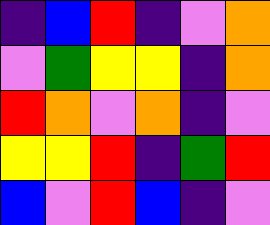[["indigo", "blue", "red", "indigo", "violet", "orange"], ["violet", "green", "yellow", "yellow", "indigo", "orange"], ["red", "orange", "violet", "orange", "indigo", "violet"], ["yellow", "yellow", "red", "indigo", "green", "red"], ["blue", "violet", "red", "blue", "indigo", "violet"]]